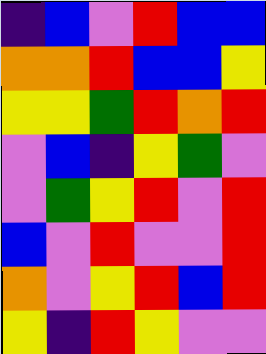[["indigo", "blue", "violet", "red", "blue", "blue"], ["orange", "orange", "red", "blue", "blue", "yellow"], ["yellow", "yellow", "green", "red", "orange", "red"], ["violet", "blue", "indigo", "yellow", "green", "violet"], ["violet", "green", "yellow", "red", "violet", "red"], ["blue", "violet", "red", "violet", "violet", "red"], ["orange", "violet", "yellow", "red", "blue", "red"], ["yellow", "indigo", "red", "yellow", "violet", "violet"]]